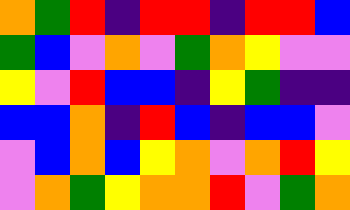[["orange", "green", "red", "indigo", "red", "red", "indigo", "red", "red", "blue"], ["green", "blue", "violet", "orange", "violet", "green", "orange", "yellow", "violet", "violet"], ["yellow", "violet", "red", "blue", "blue", "indigo", "yellow", "green", "indigo", "indigo"], ["blue", "blue", "orange", "indigo", "red", "blue", "indigo", "blue", "blue", "violet"], ["violet", "blue", "orange", "blue", "yellow", "orange", "violet", "orange", "red", "yellow"], ["violet", "orange", "green", "yellow", "orange", "orange", "red", "violet", "green", "orange"]]